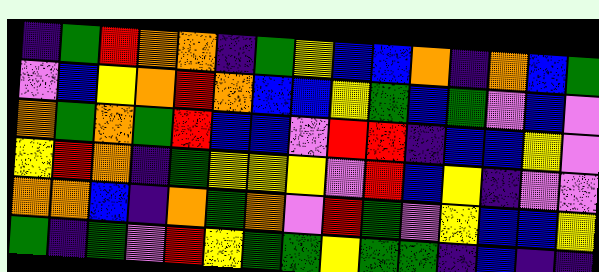[["indigo", "green", "red", "orange", "orange", "indigo", "green", "yellow", "blue", "blue", "orange", "indigo", "orange", "blue", "green"], ["violet", "blue", "yellow", "orange", "red", "orange", "blue", "blue", "yellow", "green", "blue", "green", "violet", "blue", "violet"], ["orange", "green", "orange", "green", "red", "blue", "blue", "violet", "red", "red", "indigo", "blue", "blue", "yellow", "violet"], ["yellow", "red", "orange", "indigo", "green", "yellow", "yellow", "yellow", "violet", "red", "blue", "yellow", "indigo", "violet", "violet"], ["orange", "orange", "blue", "indigo", "orange", "green", "orange", "violet", "red", "green", "violet", "yellow", "blue", "blue", "yellow"], ["green", "indigo", "green", "violet", "red", "yellow", "green", "green", "yellow", "green", "green", "indigo", "blue", "indigo", "indigo"]]